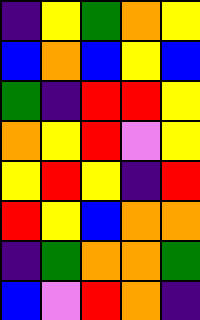[["indigo", "yellow", "green", "orange", "yellow"], ["blue", "orange", "blue", "yellow", "blue"], ["green", "indigo", "red", "red", "yellow"], ["orange", "yellow", "red", "violet", "yellow"], ["yellow", "red", "yellow", "indigo", "red"], ["red", "yellow", "blue", "orange", "orange"], ["indigo", "green", "orange", "orange", "green"], ["blue", "violet", "red", "orange", "indigo"]]